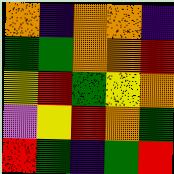[["orange", "indigo", "orange", "orange", "indigo"], ["green", "green", "orange", "orange", "red"], ["yellow", "red", "green", "yellow", "orange"], ["violet", "yellow", "red", "orange", "green"], ["red", "green", "indigo", "green", "red"]]